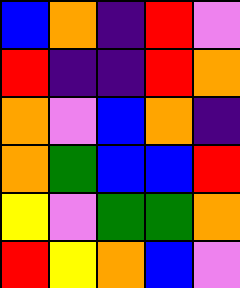[["blue", "orange", "indigo", "red", "violet"], ["red", "indigo", "indigo", "red", "orange"], ["orange", "violet", "blue", "orange", "indigo"], ["orange", "green", "blue", "blue", "red"], ["yellow", "violet", "green", "green", "orange"], ["red", "yellow", "orange", "blue", "violet"]]